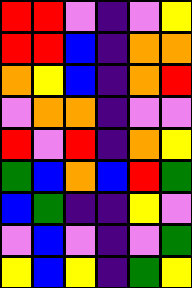[["red", "red", "violet", "indigo", "violet", "yellow"], ["red", "red", "blue", "indigo", "orange", "orange"], ["orange", "yellow", "blue", "indigo", "orange", "red"], ["violet", "orange", "orange", "indigo", "violet", "violet"], ["red", "violet", "red", "indigo", "orange", "yellow"], ["green", "blue", "orange", "blue", "red", "green"], ["blue", "green", "indigo", "indigo", "yellow", "violet"], ["violet", "blue", "violet", "indigo", "violet", "green"], ["yellow", "blue", "yellow", "indigo", "green", "yellow"]]